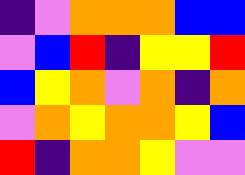[["indigo", "violet", "orange", "orange", "orange", "blue", "blue"], ["violet", "blue", "red", "indigo", "yellow", "yellow", "red"], ["blue", "yellow", "orange", "violet", "orange", "indigo", "orange"], ["violet", "orange", "yellow", "orange", "orange", "yellow", "blue"], ["red", "indigo", "orange", "orange", "yellow", "violet", "violet"]]